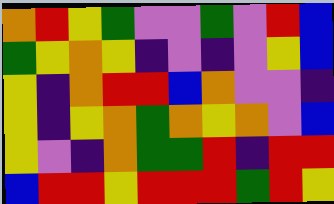[["orange", "red", "yellow", "green", "violet", "violet", "green", "violet", "red", "blue"], ["green", "yellow", "orange", "yellow", "indigo", "violet", "indigo", "violet", "yellow", "blue"], ["yellow", "indigo", "orange", "red", "red", "blue", "orange", "violet", "violet", "indigo"], ["yellow", "indigo", "yellow", "orange", "green", "orange", "yellow", "orange", "violet", "blue"], ["yellow", "violet", "indigo", "orange", "green", "green", "red", "indigo", "red", "red"], ["blue", "red", "red", "yellow", "red", "red", "red", "green", "red", "yellow"]]